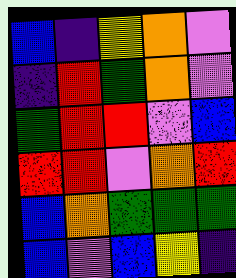[["blue", "indigo", "yellow", "orange", "violet"], ["indigo", "red", "green", "orange", "violet"], ["green", "red", "red", "violet", "blue"], ["red", "red", "violet", "orange", "red"], ["blue", "orange", "green", "green", "green"], ["blue", "violet", "blue", "yellow", "indigo"]]